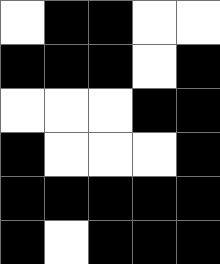[["white", "black", "black", "white", "white"], ["black", "black", "black", "white", "black"], ["white", "white", "white", "black", "black"], ["black", "white", "white", "white", "black"], ["black", "black", "black", "black", "black"], ["black", "white", "black", "black", "black"]]